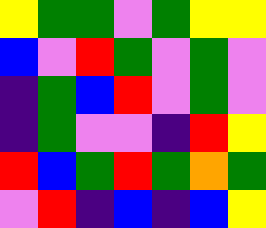[["yellow", "green", "green", "violet", "green", "yellow", "yellow"], ["blue", "violet", "red", "green", "violet", "green", "violet"], ["indigo", "green", "blue", "red", "violet", "green", "violet"], ["indigo", "green", "violet", "violet", "indigo", "red", "yellow"], ["red", "blue", "green", "red", "green", "orange", "green"], ["violet", "red", "indigo", "blue", "indigo", "blue", "yellow"]]